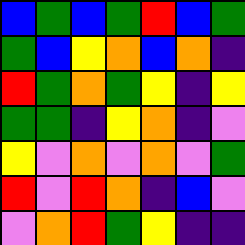[["blue", "green", "blue", "green", "red", "blue", "green"], ["green", "blue", "yellow", "orange", "blue", "orange", "indigo"], ["red", "green", "orange", "green", "yellow", "indigo", "yellow"], ["green", "green", "indigo", "yellow", "orange", "indigo", "violet"], ["yellow", "violet", "orange", "violet", "orange", "violet", "green"], ["red", "violet", "red", "orange", "indigo", "blue", "violet"], ["violet", "orange", "red", "green", "yellow", "indigo", "indigo"]]